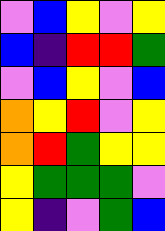[["violet", "blue", "yellow", "violet", "yellow"], ["blue", "indigo", "red", "red", "green"], ["violet", "blue", "yellow", "violet", "blue"], ["orange", "yellow", "red", "violet", "yellow"], ["orange", "red", "green", "yellow", "yellow"], ["yellow", "green", "green", "green", "violet"], ["yellow", "indigo", "violet", "green", "blue"]]